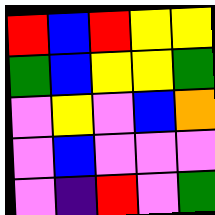[["red", "blue", "red", "yellow", "yellow"], ["green", "blue", "yellow", "yellow", "green"], ["violet", "yellow", "violet", "blue", "orange"], ["violet", "blue", "violet", "violet", "violet"], ["violet", "indigo", "red", "violet", "green"]]